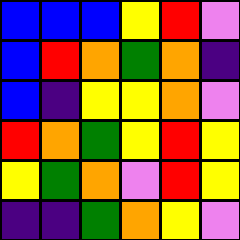[["blue", "blue", "blue", "yellow", "red", "violet"], ["blue", "red", "orange", "green", "orange", "indigo"], ["blue", "indigo", "yellow", "yellow", "orange", "violet"], ["red", "orange", "green", "yellow", "red", "yellow"], ["yellow", "green", "orange", "violet", "red", "yellow"], ["indigo", "indigo", "green", "orange", "yellow", "violet"]]